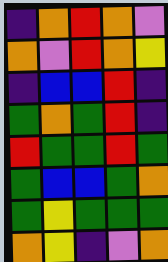[["indigo", "orange", "red", "orange", "violet"], ["orange", "violet", "red", "orange", "yellow"], ["indigo", "blue", "blue", "red", "indigo"], ["green", "orange", "green", "red", "indigo"], ["red", "green", "green", "red", "green"], ["green", "blue", "blue", "green", "orange"], ["green", "yellow", "green", "green", "green"], ["orange", "yellow", "indigo", "violet", "orange"]]